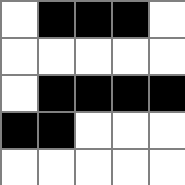[["white", "black", "black", "black", "white"], ["white", "white", "white", "white", "white"], ["white", "black", "black", "black", "black"], ["black", "black", "white", "white", "white"], ["white", "white", "white", "white", "white"]]